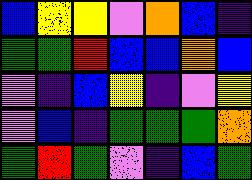[["blue", "yellow", "yellow", "violet", "orange", "blue", "indigo"], ["green", "green", "red", "blue", "blue", "orange", "blue"], ["violet", "indigo", "blue", "yellow", "indigo", "violet", "yellow"], ["violet", "blue", "indigo", "green", "green", "green", "orange"], ["green", "red", "green", "violet", "indigo", "blue", "green"]]